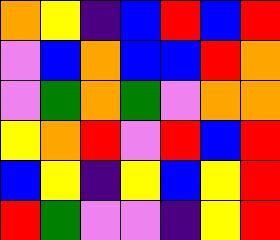[["orange", "yellow", "indigo", "blue", "red", "blue", "red"], ["violet", "blue", "orange", "blue", "blue", "red", "orange"], ["violet", "green", "orange", "green", "violet", "orange", "orange"], ["yellow", "orange", "red", "violet", "red", "blue", "red"], ["blue", "yellow", "indigo", "yellow", "blue", "yellow", "red"], ["red", "green", "violet", "violet", "indigo", "yellow", "red"]]